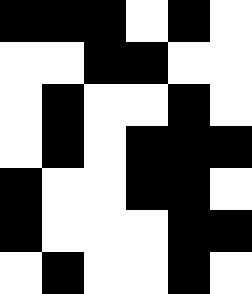[["black", "black", "black", "white", "black", "white"], ["white", "white", "black", "black", "white", "white"], ["white", "black", "white", "white", "black", "white"], ["white", "black", "white", "black", "black", "black"], ["black", "white", "white", "black", "black", "white"], ["black", "white", "white", "white", "black", "black"], ["white", "black", "white", "white", "black", "white"]]